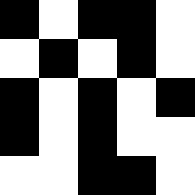[["black", "white", "black", "black", "white"], ["white", "black", "white", "black", "white"], ["black", "white", "black", "white", "black"], ["black", "white", "black", "white", "white"], ["white", "white", "black", "black", "white"]]